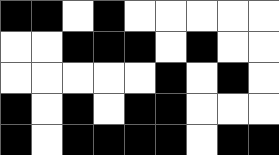[["black", "black", "white", "black", "white", "white", "white", "white", "white"], ["white", "white", "black", "black", "black", "white", "black", "white", "white"], ["white", "white", "white", "white", "white", "black", "white", "black", "white"], ["black", "white", "black", "white", "black", "black", "white", "white", "white"], ["black", "white", "black", "black", "black", "black", "white", "black", "black"]]